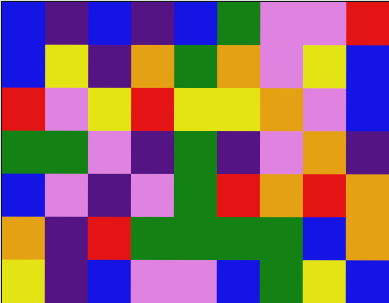[["blue", "indigo", "blue", "indigo", "blue", "green", "violet", "violet", "red"], ["blue", "yellow", "indigo", "orange", "green", "orange", "violet", "yellow", "blue"], ["red", "violet", "yellow", "red", "yellow", "yellow", "orange", "violet", "blue"], ["green", "green", "violet", "indigo", "green", "indigo", "violet", "orange", "indigo"], ["blue", "violet", "indigo", "violet", "green", "red", "orange", "red", "orange"], ["orange", "indigo", "red", "green", "green", "green", "green", "blue", "orange"], ["yellow", "indigo", "blue", "violet", "violet", "blue", "green", "yellow", "blue"]]